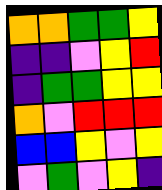[["orange", "orange", "green", "green", "yellow"], ["indigo", "indigo", "violet", "yellow", "red"], ["indigo", "green", "green", "yellow", "yellow"], ["orange", "violet", "red", "red", "red"], ["blue", "blue", "yellow", "violet", "yellow"], ["violet", "green", "violet", "yellow", "indigo"]]